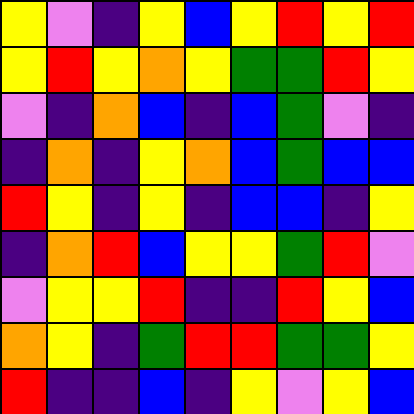[["yellow", "violet", "indigo", "yellow", "blue", "yellow", "red", "yellow", "red"], ["yellow", "red", "yellow", "orange", "yellow", "green", "green", "red", "yellow"], ["violet", "indigo", "orange", "blue", "indigo", "blue", "green", "violet", "indigo"], ["indigo", "orange", "indigo", "yellow", "orange", "blue", "green", "blue", "blue"], ["red", "yellow", "indigo", "yellow", "indigo", "blue", "blue", "indigo", "yellow"], ["indigo", "orange", "red", "blue", "yellow", "yellow", "green", "red", "violet"], ["violet", "yellow", "yellow", "red", "indigo", "indigo", "red", "yellow", "blue"], ["orange", "yellow", "indigo", "green", "red", "red", "green", "green", "yellow"], ["red", "indigo", "indigo", "blue", "indigo", "yellow", "violet", "yellow", "blue"]]